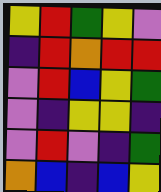[["yellow", "red", "green", "yellow", "violet"], ["indigo", "red", "orange", "red", "red"], ["violet", "red", "blue", "yellow", "green"], ["violet", "indigo", "yellow", "yellow", "indigo"], ["violet", "red", "violet", "indigo", "green"], ["orange", "blue", "indigo", "blue", "yellow"]]